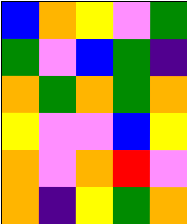[["blue", "orange", "yellow", "violet", "green"], ["green", "violet", "blue", "green", "indigo"], ["orange", "green", "orange", "green", "orange"], ["yellow", "violet", "violet", "blue", "yellow"], ["orange", "violet", "orange", "red", "violet"], ["orange", "indigo", "yellow", "green", "orange"]]